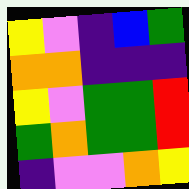[["yellow", "violet", "indigo", "blue", "green"], ["orange", "orange", "indigo", "indigo", "indigo"], ["yellow", "violet", "green", "green", "red"], ["green", "orange", "green", "green", "red"], ["indigo", "violet", "violet", "orange", "yellow"]]